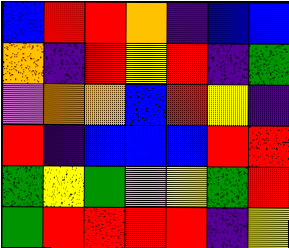[["blue", "red", "red", "orange", "indigo", "blue", "blue"], ["orange", "indigo", "red", "yellow", "red", "indigo", "green"], ["violet", "orange", "orange", "blue", "red", "yellow", "indigo"], ["red", "indigo", "blue", "blue", "blue", "red", "red"], ["green", "yellow", "green", "violet", "yellow", "green", "red"], ["green", "red", "red", "red", "red", "indigo", "yellow"]]